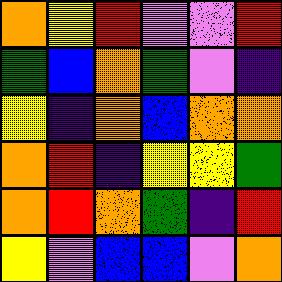[["orange", "yellow", "red", "violet", "violet", "red"], ["green", "blue", "orange", "green", "violet", "indigo"], ["yellow", "indigo", "orange", "blue", "orange", "orange"], ["orange", "red", "indigo", "yellow", "yellow", "green"], ["orange", "red", "orange", "green", "indigo", "red"], ["yellow", "violet", "blue", "blue", "violet", "orange"]]